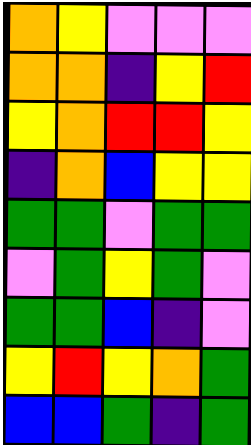[["orange", "yellow", "violet", "violet", "violet"], ["orange", "orange", "indigo", "yellow", "red"], ["yellow", "orange", "red", "red", "yellow"], ["indigo", "orange", "blue", "yellow", "yellow"], ["green", "green", "violet", "green", "green"], ["violet", "green", "yellow", "green", "violet"], ["green", "green", "blue", "indigo", "violet"], ["yellow", "red", "yellow", "orange", "green"], ["blue", "blue", "green", "indigo", "green"]]